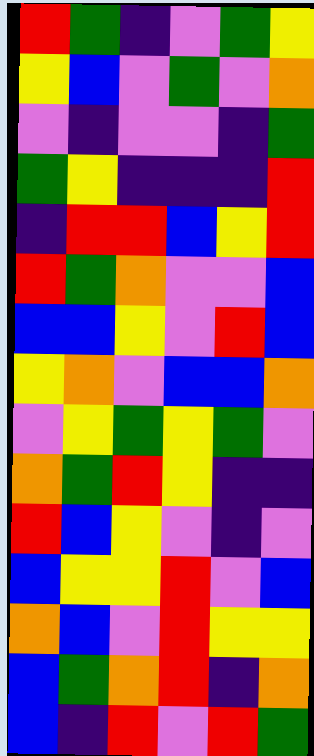[["red", "green", "indigo", "violet", "green", "yellow"], ["yellow", "blue", "violet", "green", "violet", "orange"], ["violet", "indigo", "violet", "violet", "indigo", "green"], ["green", "yellow", "indigo", "indigo", "indigo", "red"], ["indigo", "red", "red", "blue", "yellow", "red"], ["red", "green", "orange", "violet", "violet", "blue"], ["blue", "blue", "yellow", "violet", "red", "blue"], ["yellow", "orange", "violet", "blue", "blue", "orange"], ["violet", "yellow", "green", "yellow", "green", "violet"], ["orange", "green", "red", "yellow", "indigo", "indigo"], ["red", "blue", "yellow", "violet", "indigo", "violet"], ["blue", "yellow", "yellow", "red", "violet", "blue"], ["orange", "blue", "violet", "red", "yellow", "yellow"], ["blue", "green", "orange", "red", "indigo", "orange"], ["blue", "indigo", "red", "violet", "red", "green"]]